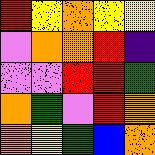[["red", "yellow", "orange", "yellow", "yellow"], ["violet", "orange", "orange", "red", "indigo"], ["violet", "violet", "red", "red", "green"], ["orange", "green", "violet", "red", "orange"], ["orange", "yellow", "green", "blue", "orange"]]